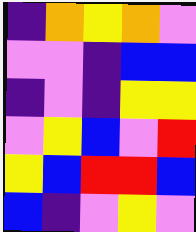[["indigo", "orange", "yellow", "orange", "violet"], ["violet", "violet", "indigo", "blue", "blue"], ["indigo", "violet", "indigo", "yellow", "yellow"], ["violet", "yellow", "blue", "violet", "red"], ["yellow", "blue", "red", "red", "blue"], ["blue", "indigo", "violet", "yellow", "violet"]]